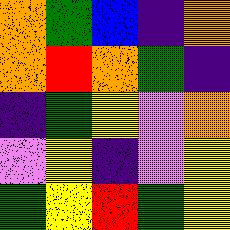[["orange", "green", "blue", "indigo", "orange"], ["orange", "red", "orange", "green", "indigo"], ["indigo", "green", "yellow", "violet", "orange"], ["violet", "yellow", "indigo", "violet", "yellow"], ["green", "yellow", "red", "green", "yellow"]]